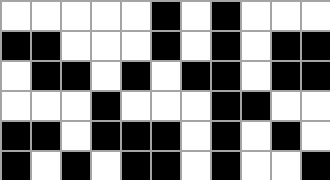[["white", "white", "white", "white", "white", "black", "white", "black", "white", "white", "white"], ["black", "black", "white", "white", "white", "black", "white", "black", "white", "black", "black"], ["white", "black", "black", "white", "black", "white", "black", "black", "white", "black", "black"], ["white", "white", "white", "black", "white", "white", "white", "black", "black", "white", "white"], ["black", "black", "white", "black", "black", "black", "white", "black", "white", "black", "white"], ["black", "white", "black", "white", "black", "black", "white", "black", "white", "white", "black"]]